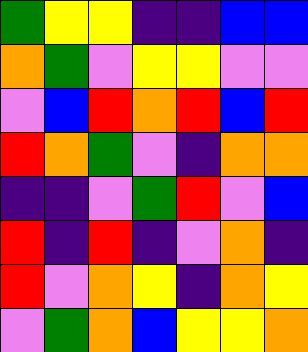[["green", "yellow", "yellow", "indigo", "indigo", "blue", "blue"], ["orange", "green", "violet", "yellow", "yellow", "violet", "violet"], ["violet", "blue", "red", "orange", "red", "blue", "red"], ["red", "orange", "green", "violet", "indigo", "orange", "orange"], ["indigo", "indigo", "violet", "green", "red", "violet", "blue"], ["red", "indigo", "red", "indigo", "violet", "orange", "indigo"], ["red", "violet", "orange", "yellow", "indigo", "orange", "yellow"], ["violet", "green", "orange", "blue", "yellow", "yellow", "orange"]]